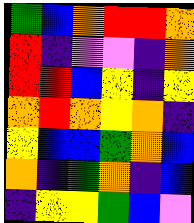[["green", "blue", "orange", "red", "red", "orange"], ["red", "indigo", "violet", "violet", "indigo", "orange"], ["red", "red", "blue", "yellow", "indigo", "yellow"], ["orange", "red", "orange", "yellow", "orange", "indigo"], ["yellow", "blue", "blue", "green", "orange", "blue"], ["orange", "indigo", "green", "orange", "indigo", "blue"], ["indigo", "yellow", "yellow", "green", "blue", "violet"]]